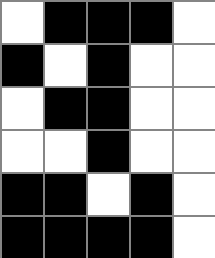[["white", "black", "black", "black", "white"], ["black", "white", "black", "white", "white"], ["white", "black", "black", "white", "white"], ["white", "white", "black", "white", "white"], ["black", "black", "white", "black", "white"], ["black", "black", "black", "black", "white"]]